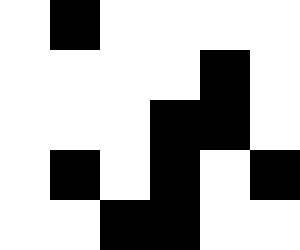[["white", "black", "white", "white", "white", "white"], ["white", "white", "white", "white", "black", "white"], ["white", "white", "white", "black", "black", "white"], ["white", "black", "white", "black", "white", "black"], ["white", "white", "black", "black", "white", "white"]]